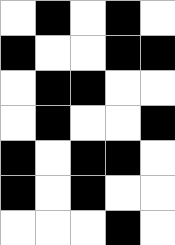[["white", "black", "white", "black", "white"], ["black", "white", "white", "black", "black"], ["white", "black", "black", "white", "white"], ["white", "black", "white", "white", "black"], ["black", "white", "black", "black", "white"], ["black", "white", "black", "white", "white"], ["white", "white", "white", "black", "white"]]